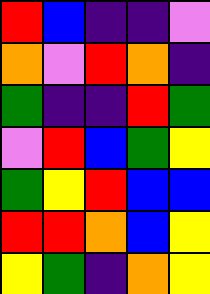[["red", "blue", "indigo", "indigo", "violet"], ["orange", "violet", "red", "orange", "indigo"], ["green", "indigo", "indigo", "red", "green"], ["violet", "red", "blue", "green", "yellow"], ["green", "yellow", "red", "blue", "blue"], ["red", "red", "orange", "blue", "yellow"], ["yellow", "green", "indigo", "orange", "yellow"]]